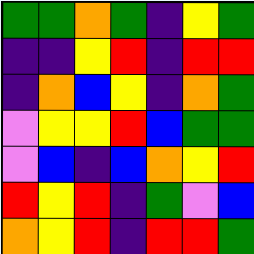[["green", "green", "orange", "green", "indigo", "yellow", "green"], ["indigo", "indigo", "yellow", "red", "indigo", "red", "red"], ["indigo", "orange", "blue", "yellow", "indigo", "orange", "green"], ["violet", "yellow", "yellow", "red", "blue", "green", "green"], ["violet", "blue", "indigo", "blue", "orange", "yellow", "red"], ["red", "yellow", "red", "indigo", "green", "violet", "blue"], ["orange", "yellow", "red", "indigo", "red", "red", "green"]]